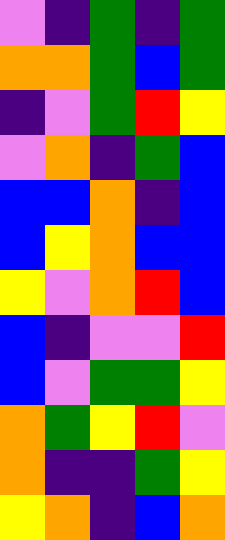[["violet", "indigo", "green", "indigo", "green"], ["orange", "orange", "green", "blue", "green"], ["indigo", "violet", "green", "red", "yellow"], ["violet", "orange", "indigo", "green", "blue"], ["blue", "blue", "orange", "indigo", "blue"], ["blue", "yellow", "orange", "blue", "blue"], ["yellow", "violet", "orange", "red", "blue"], ["blue", "indigo", "violet", "violet", "red"], ["blue", "violet", "green", "green", "yellow"], ["orange", "green", "yellow", "red", "violet"], ["orange", "indigo", "indigo", "green", "yellow"], ["yellow", "orange", "indigo", "blue", "orange"]]